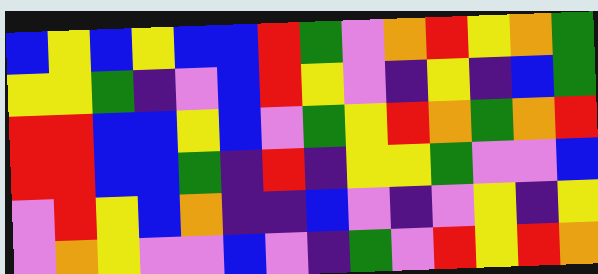[["blue", "yellow", "blue", "yellow", "blue", "blue", "red", "green", "violet", "orange", "red", "yellow", "orange", "green"], ["yellow", "yellow", "green", "indigo", "violet", "blue", "red", "yellow", "violet", "indigo", "yellow", "indigo", "blue", "green"], ["red", "red", "blue", "blue", "yellow", "blue", "violet", "green", "yellow", "red", "orange", "green", "orange", "red"], ["red", "red", "blue", "blue", "green", "indigo", "red", "indigo", "yellow", "yellow", "green", "violet", "violet", "blue"], ["violet", "red", "yellow", "blue", "orange", "indigo", "indigo", "blue", "violet", "indigo", "violet", "yellow", "indigo", "yellow"], ["violet", "orange", "yellow", "violet", "violet", "blue", "violet", "indigo", "green", "violet", "red", "yellow", "red", "orange"]]